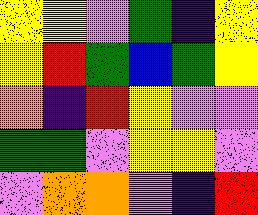[["yellow", "yellow", "violet", "green", "indigo", "yellow"], ["yellow", "red", "green", "blue", "green", "yellow"], ["orange", "indigo", "red", "yellow", "violet", "violet"], ["green", "green", "violet", "yellow", "yellow", "violet"], ["violet", "orange", "orange", "violet", "indigo", "red"]]